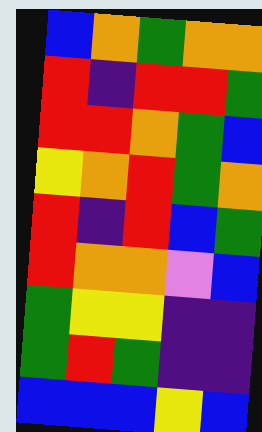[["blue", "orange", "green", "orange", "orange"], ["red", "indigo", "red", "red", "green"], ["red", "red", "orange", "green", "blue"], ["yellow", "orange", "red", "green", "orange"], ["red", "indigo", "red", "blue", "green"], ["red", "orange", "orange", "violet", "blue"], ["green", "yellow", "yellow", "indigo", "indigo"], ["green", "red", "green", "indigo", "indigo"], ["blue", "blue", "blue", "yellow", "blue"]]